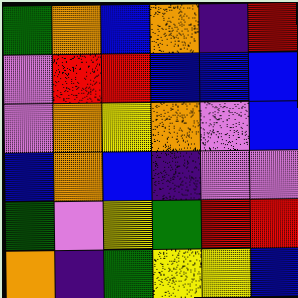[["green", "orange", "blue", "orange", "indigo", "red"], ["violet", "red", "red", "blue", "blue", "blue"], ["violet", "orange", "yellow", "orange", "violet", "blue"], ["blue", "orange", "blue", "indigo", "violet", "violet"], ["green", "violet", "yellow", "green", "red", "red"], ["orange", "indigo", "green", "yellow", "yellow", "blue"]]